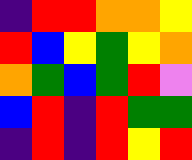[["indigo", "red", "red", "orange", "orange", "yellow"], ["red", "blue", "yellow", "green", "yellow", "orange"], ["orange", "green", "blue", "green", "red", "violet"], ["blue", "red", "indigo", "red", "green", "green"], ["indigo", "red", "indigo", "red", "yellow", "red"]]